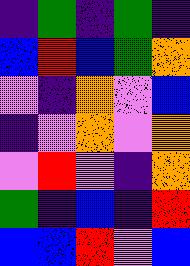[["indigo", "green", "indigo", "green", "indigo"], ["blue", "red", "blue", "green", "orange"], ["violet", "indigo", "orange", "violet", "blue"], ["indigo", "violet", "orange", "violet", "orange"], ["violet", "red", "violet", "indigo", "orange"], ["green", "indigo", "blue", "indigo", "red"], ["blue", "blue", "red", "violet", "blue"]]